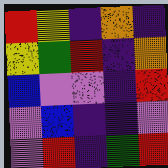[["red", "yellow", "indigo", "orange", "indigo"], ["yellow", "green", "red", "indigo", "orange"], ["blue", "violet", "violet", "indigo", "red"], ["violet", "blue", "indigo", "indigo", "violet"], ["violet", "red", "indigo", "green", "red"]]